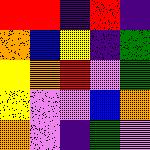[["red", "red", "indigo", "red", "indigo"], ["orange", "blue", "yellow", "indigo", "green"], ["yellow", "orange", "red", "violet", "green"], ["yellow", "violet", "violet", "blue", "orange"], ["orange", "violet", "indigo", "green", "violet"]]